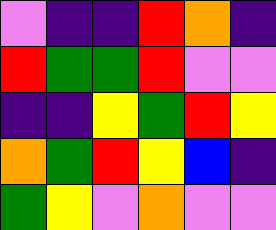[["violet", "indigo", "indigo", "red", "orange", "indigo"], ["red", "green", "green", "red", "violet", "violet"], ["indigo", "indigo", "yellow", "green", "red", "yellow"], ["orange", "green", "red", "yellow", "blue", "indigo"], ["green", "yellow", "violet", "orange", "violet", "violet"]]